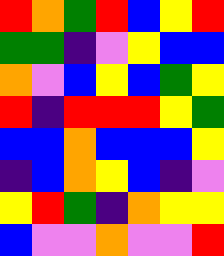[["red", "orange", "green", "red", "blue", "yellow", "red"], ["green", "green", "indigo", "violet", "yellow", "blue", "blue"], ["orange", "violet", "blue", "yellow", "blue", "green", "yellow"], ["red", "indigo", "red", "red", "red", "yellow", "green"], ["blue", "blue", "orange", "blue", "blue", "blue", "yellow"], ["indigo", "blue", "orange", "yellow", "blue", "indigo", "violet"], ["yellow", "red", "green", "indigo", "orange", "yellow", "yellow"], ["blue", "violet", "violet", "orange", "violet", "violet", "red"]]